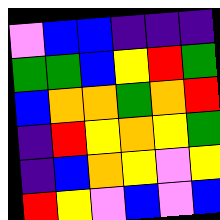[["violet", "blue", "blue", "indigo", "indigo", "indigo"], ["green", "green", "blue", "yellow", "red", "green"], ["blue", "orange", "orange", "green", "orange", "red"], ["indigo", "red", "yellow", "orange", "yellow", "green"], ["indigo", "blue", "orange", "yellow", "violet", "yellow"], ["red", "yellow", "violet", "blue", "violet", "blue"]]